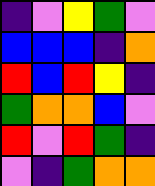[["indigo", "violet", "yellow", "green", "violet"], ["blue", "blue", "blue", "indigo", "orange"], ["red", "blue", "red", "yellow", "indigo"], ["green", "orange", "orange", "blue", "violet"], ["red", "violet", "red", "green", "indigo"], ["violet", "indigo", "green", "orange", "orange"]]